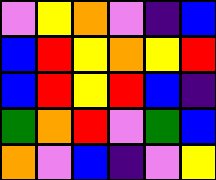[["violet", "yellow", "orange", "violet", "indigo", "blue"], ["blue", "red", "yellow", "orange", "yellow", "red"], ["blue", "red", "yellow", "red", "blue", "indigo"], ["green", "orange", "red", "violet", "green", "blue"], ["orange", "violet", "blue", "indigo", "violet", "yellow"]]